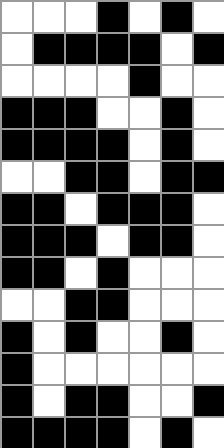[["white", "white", "white", "black", "white", "black", "white"], ["white", "black", "black", "black", "black", "white", "black"], ["white", "white", "white", "white", "black", "white", "white"], ["black", "black", "black", "white", "white", "black", "white"], ["black", "black", "black", "black", "white", "black", "white"], ["white", "white", "black", "black", "white", "black", "black"], ["black", "black", "white", "black", "black", "black", "white"], ["black", "black", "black", "white", "black", "black", "white"], ["black", "black", "white", "black", "white", "white", "white"], ["white", "white", "black", "black", "white", "white", "white"], ["black", "white", "black", "white", "white", "black", "white"], ["black", "white", "white", "white", "white", "white", "white"], ["black", "white", "black", "black", "white", "white", "black"], ["black", "black", "black", "black", "white", "black", "white"]]